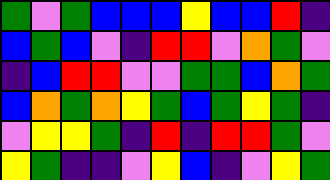[["green", "violet", "green", "blue", "blue", "blue", "yellow", "blue", "blue", "red", "indigo"], ["blue", "green", "blue", "violet", "indigo", "red", "red", "violet", "orange", "green", "violet"], ["indigo", "blue", "red", "red", "violet", "violet", "green", "green", "blue", "orange", "green"], ["blue", "orange", "green", "orange", "yellow", "green", "blue", "green", "yellow", "green", "indigo"], ["violet", "yellow", "yellow", "green", "indigo", "red", "indigo", "red", "red", "green", "violet"], ["yellow", "green", "indigo", "indigo", "violet", "yellow", "blue", "indigo", "violet", "yellow", "green"]]